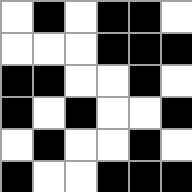[["white", "black", "white", "black", "black", "white"], ["white", "white", "white", "black", "black", "black"], ["black", "black", "white", "white", "black", "white"], ["black", "white", "black", "white", "white", "black"], ["white", "black", "white", "white", "black", "white"], ["black", "white", "white", "black", "black", "black"]]